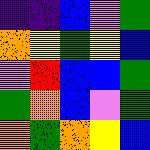[["indigo", "indigo", "blue", "violet", "green"], ["orange", "yellow", "green", "yellow", "blue"], ["violet", "red", "blue", "blue", "green"], ["green", "orange", "blue", "violet", "green"], ["orange", "green", "orange", "yellow", "blue"]]